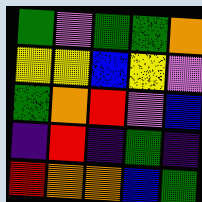[["green", "violet", "green", "green", "orange"], ["yellow", "yellow", "blue", "yellow", "violet"], ["green", "orange", "red", "violet", "blue"], ["indigo", "red", "indigo", "green", "indigo"], ["red", "orange", "orange", "blue", "green"]]